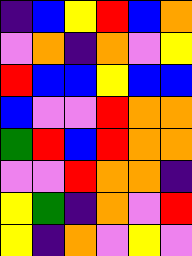[["indigo", "blue", "yellow", "red", "blue", "orange"], ["violet", "orange", "indigo", "orange", "violet", "yellow"], ["red", "blue", "blue", "yellow", "blue", "blue"], ["blue", "violet", "violet", "red", "orange", "orange"], ["green", "red", "blue", "red", "orange", "orange"], ["violet", "violet", "red", "orange", "orange", "indigo"], ["yellow", "green", "indigo", "orange", "violet", "red"], ["yellow", "indigo", "orange", "violet", "yellow", "violet"]]